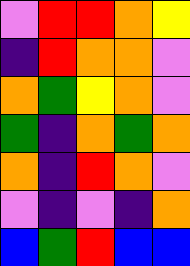[["violet", "red", "red", "orange", "yellow"], ["indigo", "red", "orange", "orange", "violet"], ["orange", "green", "yellow", "orange", "violet"], ["green", "indigo", "orange", "green", "orange"], ["orange", "indigo", "red", "orange", "violet"], ["violet", "indigo", "violet", "indigo", "orange"], ["blue", "green", "red", "blue", "blue"]]